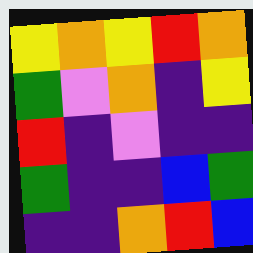[["yellow", "orange", "yellow", "red", "orange"], ["green", "violet", "orange", "indigo", "yellow"], ["red", "indigo", "violet", "indigo", "indigo"], ["green", "indigo", "indigo", "blue", "green"], ["indigo", "indigo", "orange", "red", "blue"]]